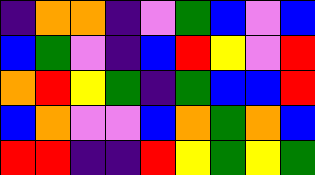[["indigo", "orange", "orange", "indigo", "violet", "green", "blue", "violet", "blue"], ["blue", "green", "violet", "indigo", "blue", "red", "yellow", "violet", "red"], ["orange", "red", "yellow", "green", "indigo", "green", "blue", "blue", "red"], ["blue", "orange", "violet", "violet", "blue", "orange", "green", "orange", "blue"], ["red", "red", "indigo", "indigo", "red", "yellow", "green", "yellow", "green"]]